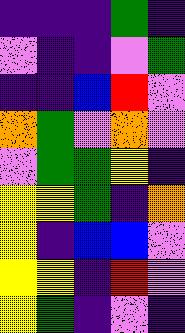[["indigo", "indigo", "indigo", "green", "indigo"], ["violet", "indigo", "indigo", "violet", "green"], ["indigo", "indigo", "blue", "red", "violet"], ["orange", "green", "violet", "orange", "violet"], ["violet", "green", "green", "yellow", "indigo"], ["yellow", "yellow", "green", "indigo", "orange"], ["yellow", "indigo", "blue", "blue", "violet"], ["yellow", "yellow", "indigo", "red", "violet"], ["yellow", "green", "indigo", "violet", "indigo"]]